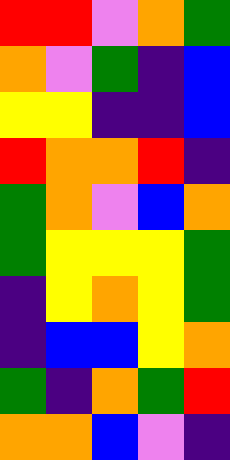[["red", "red", "violet", "orange", "green"], ["orange", "violet", "green", "indigo", "blue"], ["yellow", "yellow", "indigo", "indigo", "blue"], ["red", "orange", "orange", "red", "indigo"], ["green", "orange", "violet", "blue", "orange"], ["green", "yellow", "yellow", "yellow", "green"], ["indigo", "yellow", "orange", "yellow", "green"], ["indigo", "blue", "blue", "yellow", "orange"], ["green", "indigo", "orange", "green", "red"], ["orange", "orange", "blue", "violet", "indigo"]]